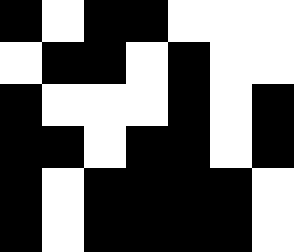[["black", "white", "black", "black", "white", "white", "white"], ["white", "black", "black", "white", "black", "white", "white"], ["black", "white", "white", "white", "black", "white", "black"], ["black", "black", "white", "black", "black", "white", "black"], ["black", "white", "black", "black", "black", "black", "white"], ["black", "white", "black", "black", "black", "black", "white"]]